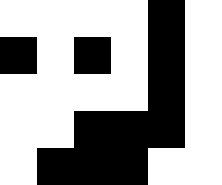[["white", "white", "white", "white", "black", "white"], ["black", "white", "black", "white", "black", "white"], ["white", "white", "white", "white", "black", "white"], ["white", "white", "black", "black", "black", "white"], ["white", "black", "black", "black", "white", "white"]]